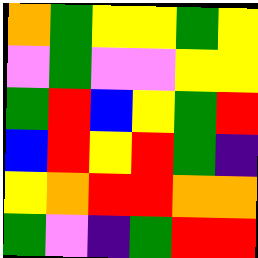[["orange", "green", "yellow", "yellow", "green", "yellow"], ["violet", "green", "violet", "violet", "yellow", "yellow"], ["green", "red", "blue", "yellow", "green", "red"], ["blue", "red", "yellow", "red", "green", "indigo"], ["yellow", "orange", "red", "red", "orange", "orange"], ["green", "violet", "indigo", "green", "red", "red"]]